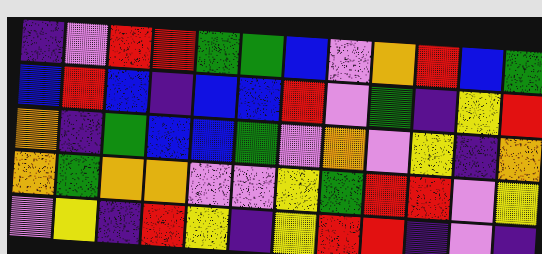[["indigo", "violet", "red", "red", "green", "green", "blue", "violet", "orange", "red", "blue", "green"], ["blue", "red", "blue", "indigo", "blue", "blue", "red", "violet", "green", "indigo", "yellow", "red"], ["orange", "indigo", "green", "blue", "blue", "green", "violet", "orange", "violet", "yellow", "indigo", "orange"], ["orange", "green", "orange", "orange", "violet", "violet", "yellow", "green", "red", "red", "violet", "yellow"], ["violet", "yellow", "indigo", "red", "yellow", "indigo", "yellow", "red", "red", "indigo", "violet", "indigo"]]